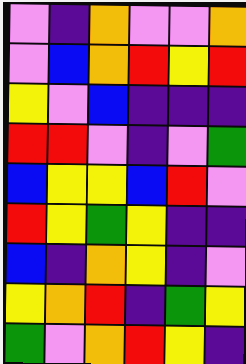[["violet", "indigo", "orange", "violet", "violet", "orange"], ["violet", "blue", "orange", "red", "yellow", "red"], ["yellow", "violet", "blue", "indigo", "indigo", "indigo"], ["red", "red", "violet", "indigo", "violet", "green"], ["blue", "yellow", "yellow", "blue", "red", "violet"], ["red", "yellow", "green", "yellow", "indigo", "indigo"], ["blue", "indigo", "orange", "yellow", "indigo", "violet"], ["yellow", "orange", "red", "indigo", "green", "yellow"], ["green", "violet", "orange", "red", "yellow", "indigo"]]